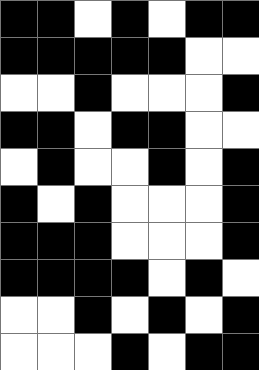[["black", "black", "white", "black", "white", "black", "black"], ["black", "black", "black", "black", "black", "white", "white"], ["white", "white", "black", "white", "white", "white", "black"], ["black", "black", "white", "black", "black", "white", "white"], ["white", "black", "white", "white", "black", "white", "black"], ["black", "white", "black", "white", "white", "white", "black"], ["black", "black", "black", "white", "white", "white", "black"], ["black", "black", "black", "black", "white", "black", "white"], ["white", "white", "black", "white", "black", "white", "black"], ["white", "white", "white", "black", "white", "black", "black"]]